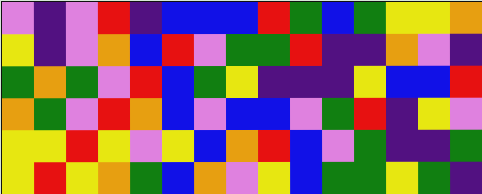[["violet", "indigo", "violet", "red", "indigo", "blue", "blue", "blue", "red", "green", "blue", "green", "yellow", "yellow", "orange"], ["yellow", "indigo", "violet", "orange", "blue", "red", "violet", "green", "green", "red", "indigo", "indigo", "orange", "violet", "indigo"], ["green", "orange", "green", "violet", "red", "blue", "green", "yellow", "indigo", "indigo", "indigo", "yellow", "blue", "blue", "red"], ["orange", "green", "violet", "red", "orange", "blue", "violet", "blue", "blue", "violet", "green", "red", "indigo", "yellow", "violet"], ["yellow", "yellow", "red", "yellow", "violet", "yellow", "blue", "orange", "red", "blue", "violet", "green", "indigo", "indigo", "green"], ["yellow", "red", "yellow", "orange", "green", "blue", "orange", "violet", "yellow", "blue", "green", "green", "yellow", "green", "indigo"]]